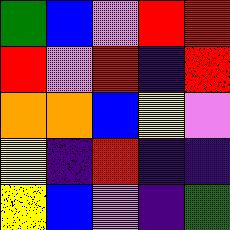[["green", "blue", "violet", "red", "red"], ["red", "violet", "red", "indigo", "red"], ["orange", "orange", "blue", "yellow", "violet"], ["yellow", "indigo", "red", "indigo", "indigo"], ["yellow", "blue", "violet", "indigo", "green"]]